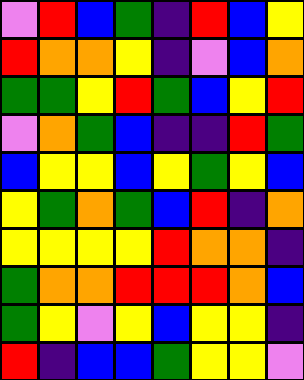[["violet", "red", "blue", "green", "indigo", "red", "blue", "yellow"], ["red", "orange", "orange", "yellow", "indigo", "violet", "blue", "orange"], ["green", "green", "yellow", "red", "green", "blue", "yellow", "red"], ["violet", "orange", "green", "blue", "indigo", "indigo", "red", "green"], ["blue", "yellow", "yellow", "blue", "yellow", "green", "yellow", "blue"], ["yellow", "green", "orange", "green", "blue", "red", "indigo", "orange"], ["yellow", "yellow", "yellow", "yellow", "red", "orange", "orange", "indigo"], ["green", "orange", "orange", "red", "red", "red", "orange", "blue"], ["green", "yellow", "violet", "yellow", "blue", "yellow", "yellow", "indigo"], ["red", "indigo", "blue", "blue", "green", "yellow", "yellow", "violet"]]